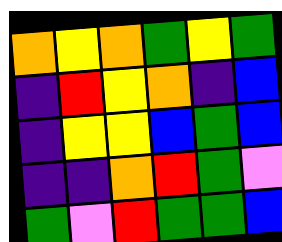[["orange", "yellow", "orange", "green", "yellow", "green"], ["indigo", "red", "yellow", "orange", "indigo", "blue"], ["indigo", "yellow", "yellow", "blue", "green", "blue"], ["indigo", "indigo", "orange", "red", "green", "violet"], ["green", "violet", "red", "green", "green", "blue"]]